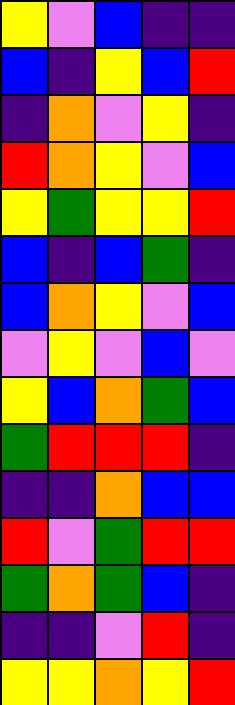[["yellow", "violet", "blue", "indigo", "indigo"], ["blue", "indigo", "yellow", "blue", "red"], ["indigo", "orange", "violet", "yellow", "indigo"], ["red", "orange", "yellow", "violet", "blue"], ["yellow", "green", "yellow", "yellow", "red"], ["blue", "indigo", "blue", "green", "indigo"], ["blue", "orange", "yellow", "violet", "blue"], ["violet", "yellow", "violet", "blue", "violet"], ["yellow", "blue", "orange", "green", "blue"], ["green", "red", "red", "red", "indigo"], ["indigo", "indigo", "orange", "blue", "blue"], ["red", "violet", "green", "red", "red"], ["green", "orange", "green", "blue", "indigo"], ["indigo", "indigo", "violet", "red", "indigo"], ["yellow", "yellow", "orange", "yellow", "red"]]